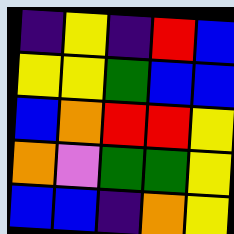[["indigo", "yellow", "indigo", "red", "blue"], ["yellow", "yellow", "green", "blue", "blue"], ["blue", "orange", "red", "red", "yellow"], ["orange", "violet", "green", "green", "yellow"], ["blue", "blue", "indigo", "orange", "yellow"]]